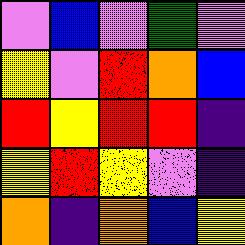[["violet", "blue", "violet", "green", "violet"], ["yellow", "violet", "red", "orange", "blue"], ["red", "yellow", "red", "red", "indigo"], ["yellow", "red", "yellow", "violet", "indigo"], ["orange", "indigo", "orange", "blue", "yellow"]]